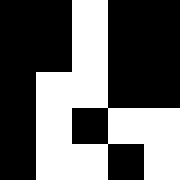[["black", "black", "white", "black", "black"], ["black", "black", "white", "black", "black"], ["black", "white", "white", "black", "black"], ["black", "white", "black", "white", "white"], ["black", "white", "white", "black", "white"]]